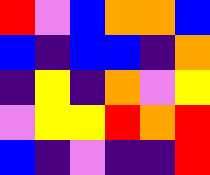[["red", "violet", "blue", "orange", "orange", "blue"], ["blue", "indigo", "blue", "blue", "indigo", "orange"], ["indigo", "yellow", "indigo", "orange", "violet", "yellow"], ["violet", "yellow", "yellow", "red", "orange", "red"], ["blue", "indigo", "violet", "indigo", "indigo", "red"]]